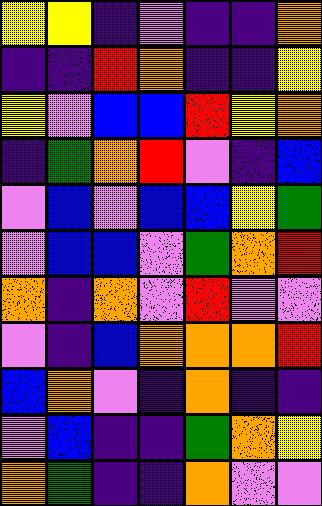[["yellow", "yellow", "indigo", "violet", "indigo", "indigo", "orange"], ["indigo", "indigo", "red", "orange", "indigo", "indigo", "yellow"], ["yellow", "violet", "blue", "blue", "red", "yellow", "orange"], ["indigo", "green", "orange", "red", "violet", "indigo", "blue"], ["violet", "blue", "violet", "blue", "blue", "yellow", "green"], ["violet", "blue", "blue", "violet", "green", "orange", "red"], ["orange", "indigo", "orange", "violet", "red", "violet", "violet"], ["violet", "indigo", "blue", "orange", "orange", "orange", "red"], ["blue", "orange", "violet", "indigo", "orange", "indigo", "indigo"], ["violet", "blue", "indigo", "indigo", "green", "orange", "yellow"], ["orange", "green", "indigo", "indigo", "orange", "violet", "violet"]]